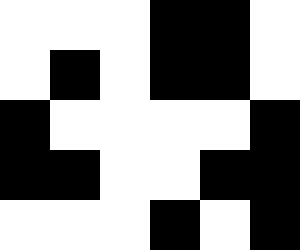[["white", "white", "white", "black", "black", "white"], ["white", "black", "white", "black", "black", "white"], ["black", "white", "white", "white", "white", "black"], ["black", "black", "white", "white", "black", "black"], ["white", "white", "white", "black", "white", "black"]]